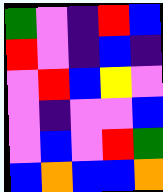[["green", "violet", "indigo", "red", "blue"], ["red", "violet", "indigo", "blue", "indigo"], ["violet", "red", "blue", "yellow", "violet"], ["violet", "indigo", "violet", "violet", "blue"], ["violet", "blue", "violet", "red", "green"], ["blue", "orange", "blue", "blue", "orange"]]